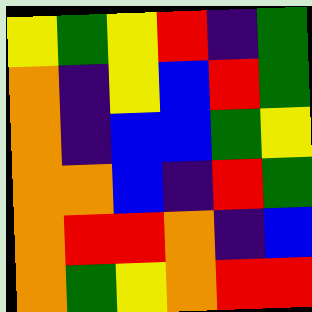[["yellow", "green", "yellow", "red", "indigo", "green"], ["orange", "indigo", "yellow", "blue", "red", "green"], ["orange", "indigo", "blue", "blue", "green", "yellow"], ["orange", "orange", "blue", "indigo", "red", "green"], ["orange", "red", "red", "orange", "indigo", "blue"], ["orange", "green", "yellow", "orange", "red", "red"]]